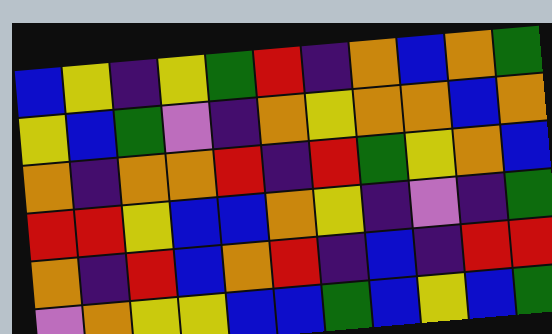[["blue", "yellow", "indigo", "yellow", "green", "red", "indigo", "orange", "blue", "orange", "green"], ["yellow", "blue", "green", "violet", "indigo", "orange", "yellow", "orange", "orange", "blue", "orange"], ["orange", "indigo", "orange", "orange", "red", "indigo", "red", "green", "yellow", "orange", "blue"], ["red", "red", "yellow", "blue", "blue", "orange", "yellow", "indigo", "violet", "indigo", "green"], ["orange", "indigo", "red", "blue", "orange", "red", "indigo", "blue", "indigo", "red", "red"], ["violet", "orange", "yellow", "yellow", "blue", "blue", "green", "blue", "yellow", "blue", "green"]]